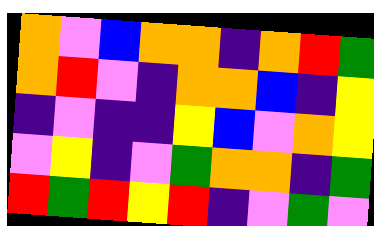[["orange", "violet", "blue", "orange", "orange", "indigo", "orange", "red", "green"], ["orange", "red", "violet", "indigo", "orange", "orange", "blue", "indigo", "yellow"], ["indigo", "violet", "indigo", "indigo", "yellow", "blue", "violet", "orange", "yellow"], ["violet", "yellow", "indigo", "violet", "green", "orange", "orange", "indigo", "green"], ["red", "green", "red", "yellow", "red", "indigo", "violet", "green", "violet"]]